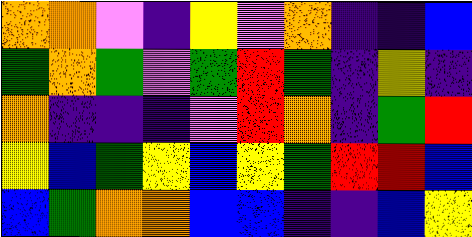[["orange", "orange", "violet", "indigo", "yellow", "violet", "orange", "indigo", "indigo", "blue"], ["green", "orange", "green", "violet", "green", "red", "green", "indigo", "yellow", "indigo"], ["orange", "indigo", "indigo", "indigo", "violet", "red", "orange", "indigo", "green", "red"], ["yellow", "blue", "green", "yellow", "blue", "yellow", "green", "red", "red", "blue"], ["blue", "green", "orange", "orange", "blue", "blue", "indigo", "indigo", "blue", "yellow"]]